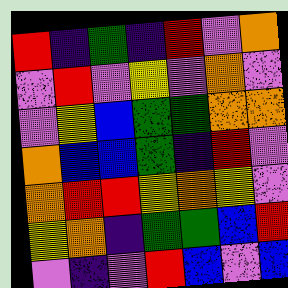[["red", "indigo", "green", "indigo", "red", "violet", "orange"], ["violet", "red", "violet", "yellow", "violet", "orange", "violet"], ["violet", "yellow", "blue", "green", "green", "orange", "orange"], ["orange", "blue", "blue", "green", "indigo", "red", "violet"], ["orange", "red", "red", "yellow", "orange", "yellow", "violet"], ["yellow", "orange", "indigo", "green", "green", "blue", "red"], ["violet", "indigo", "violet", "red", "blue", "violet", "blue"]]